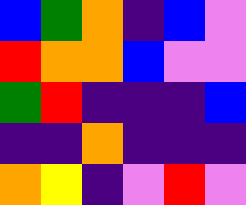[["blue", "green", "orange", "indigo", "blue", "violet"], ["red", "orange", "orange", "blue", "violet", "violet"], ["green", "red", "indigo", "indigo", "indigo", "blue"], ["indigo", "indigo", "orange", "indigo", "indigo", "indigo"], ["orange", "yellow", "indigo", "violet", "red", "violet"]]